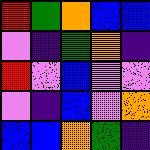[["red", "green", "orange", "blue", "blue"], ["violet", "indigo", "green", "orange", "indigo"], ["red", "violet", "blue", "violet", "violet"], ["violet", "indigo", "blue", "violet", "orange"], ["blue", "blue", "orange", "green", "indigo"]]